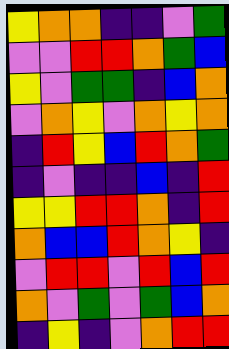[["yellow", "orange", "orange", "indigo", "indigo", "violet", "green"], ["violet", "violet", "red", "red", "orange", "green", "blue"], ["yellow", "violet", "green", "green", "indigo", "blue", "orange"], ["violet", "orange", "yellow", "violet", "orange", "yellow", "orange"], ["indigo", "red", "yellow", "blue", "red", "orange", "green"], ["indigo", "violet", "indigo", "indigo", "blue", "indigo", "red"], ["yellow", "yellow", "red", "red", "orange", "indigo", "red"], ["orange", "blue", "blue", "red", "orange", "yellow", "indigo"], ["violet", "red", "red", "violet", "red", "blue", "red"], ["orange", "violet", "green", "violet", "green", "blue", "orange"], ["indigo", "yellow", "indigo", "violet", "orange", "red", "red"]]